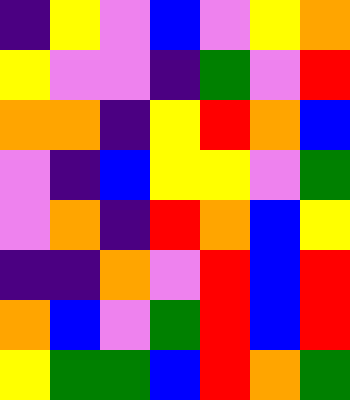[["indigo", "yellow", "violet", "blue", "violet", "yellow", "orange"], ["yellow", "violet", "violet", "indigo", "green", "violet", "red"], ["orange", "orange", "indigo", "yellow", "red", "orange", "blue"], ["violet", "indigo", "blue", "yellow", "yellow", "violet", "green"], ["violet", "orange", "indigo", "red", "orange", "blue", "yellow"], ["indigo", "indigo", "orange", "violet", "red", "blue", "red"], ["orange", "blue", "violet", "green", "red", "blue", "red"], ["yellow", "green", "green", "blue", "red", "orange", "green"]]